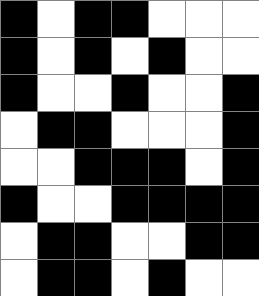[["black", "white", "black", "black", "white", "white", "white"], ["black", "white", "black", "white", "black", "white", "white"], ["black", "white", "white", "black", "white", "white", "black"], ["white", "black", "black", "white", "white", "white", "black"], ["white", "white", "black", "black", "black", "white", "black"], ["black", "white", "white", "black", "black", "black", "black"], ["white", "black", "black", "white", "white", "black", "black"], ["white", "black", "black", "white", "black", "white", "white"]]